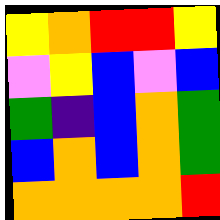[["yellow", "orange", "red", "red", "yellow"], ["violet", "yellow", "blue", "violet", "blue"], ["green", "indigo", "blue", "orange", "green"], ["blue", "orange", "blue", "orange", "green"], ["orange", "orange", "orange", "orange", "red"]]